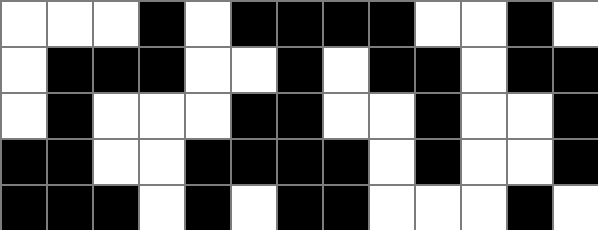[["white", "white", "white", "black", "white", "black", "black", "black", "black", "white", "white", "black", "white"], ["white", "black", "black", "black", "white", "white", "black", "white", "black", "black", "white", "black", "black"], ["white", "black", "white", "white", "white", "black", "black", "white", "white", "black", "white", "white", "black"], ["black", "black", "white", "white", "black", "black", "black", "black", "white", "black", "white", "white", "black"], ["black", "black", "black", "white", "black", "white", "black", "black", "white", "white", "white", "black", "white"]]